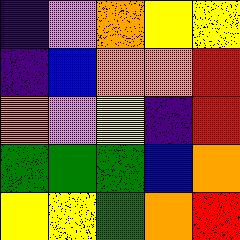[["indigo", "violet", "orange", "yellow", "yellow"], ["indigo", "blue", "orange", "orange", "red"], ["orange", "violet", "yellow", "indigo", "red"], ["green", "green", "green", "blue", "orange"], ["yellow", "yellow", "green", "orange", "red"]]